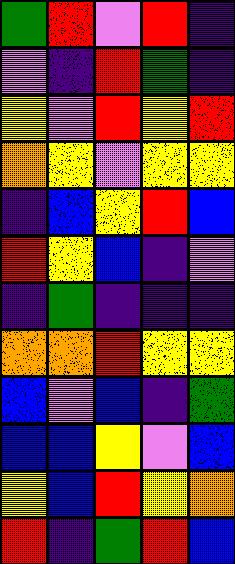[["green", "red", "violet", "red", "indigo"], ["violet", "indigo", "red", "green", "indigo"], ["yellow", "violet", "red", "yellow", "red"], ["orange", "yellow", "violet", "yellow", "yellow"], ["indigo", "blue", "yellow", "red", "blue"], ["red", "yellow", "blue", "indigo", "violet"], ["indigo", "green", "indigo", "indigo", "indigo"], ["orange", "orange", "red", "yellow", "yellow"], ["blue", "violet", "blue", "indigo", "green"], ["blue", "blue", "yellow", "violet", "blue"], ["yellow", "blue", "red", "yellow", "orange"], ["red", "indigo", "green", "red", "blue"]]